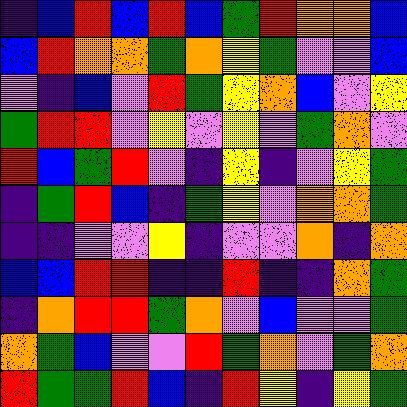[["indigo", "blue", "red", "blue", "red", "blue", "green", "red", "orange", "orange", "blue"], ["blue", "red", "orange", "orange", "green", "orange", "yellow", "green", "violet", "violet", "blue"], ["violet", "indigo", "blue", "violet", "red", "green", "yellow", "orange", "blue", "violet", "yellow"], ["green", "red", "red", "violet", "yellow", "violet", "yellow", "violet", "green", "orange", "violet"], ["red", "blue", "green", "red", "violet", "indigo", "yellow", "indigo", "violet", "yellow", "green"], ["indigo", "green", "red", "blue", "indigo", "green", "yellow", "violet", "orange", "orange", "green"], ["indigo", "indigo", "violet", "violet", "yellow", "indigo", "violet", "violet", "orange", "indigo", "orange"], ["blue", "blue", "red", "red", "indigo", "indigo", "red", "indigo", "indigo", "orange", "green"], ["indigo", "orange", "red", "red", "green", "orange", "violet", "blue", "violet", "violet", "green"], ["orange", "green", "blue", "violet", "violet", "red", "green", "orange", "violet", "green", "orange"], ["red", "green", "green", "red", "blue", "indigo", "red", "yellow", "indigo", "yellow", "green"]]